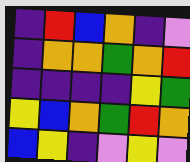[["indigo", "red", "blue", "orange", "indigo", "violet"], ["indigo", "orange", "orange", "green", "orange", "red"], ["indigo", "indigo", "indigo", "indigo", "yellow", "green"], ["yellow", "blue", "orange", "green", "red", "orange"], ["blue", "yellow", "indigo", "violet", "yellow", "violet"]]